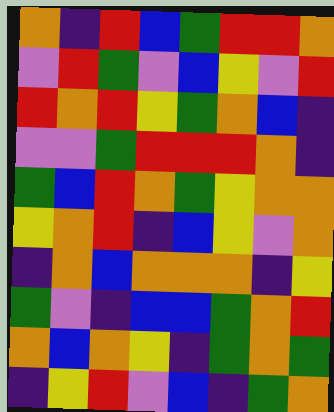[["orange", "indigo", "red", "blue", "green", "red", "red", "orange"], ["violet", "red", "green", "violet", "blue", "yellow", "violet", "red"], ["red", "orange", "red", "yellow", "green", "orange", "blue", "indigo"], ["violet", "violet", "green", "red", "red", "red", "orange", "indigo"], ["green", "blue", "red", "orange", "green", "yellow", "orange", "orange"], ["yellow", "orange", "red", "indigo", "blue", "yellow", "violet", "orange"], ["indigo", "orange", "blue", "orange", "orange", "orange", "indigo", "yellow"], ["green", "violet", "indigo", "blue", "blue", "green", "orange", "red"], ["orange", "blue", "orange", "yellow", "indigo", "green", "orange", "green"], ["indigo", "yellow", "red", "violet", "blue", "indigo", "green", "orange"]]